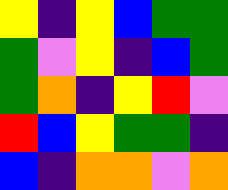[["yellow", "indigo", "yellow", "blue", "green", "green"], ["green", "violet", "yellow", "indigo", "blue", "green"], ["green", "orange", "indigo", "yellow", "red", "violet"], ["red", "blue", "yellow", "green", "green", "indigo"], ["blue", "indigo", "orange", "orange", "violet", "orange"]]